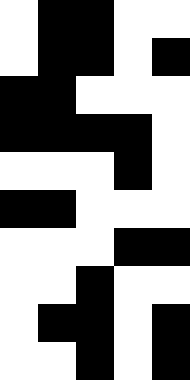[["white", "black", "black", "white", "white"], ["white", "black", "black", "white", "black"], ["black", "black", "white", "white", "white"], ["black", "black", "black", "black", "white"], ["white", "white", "white", "black", "white"], ["black", "black", "white", "white", "white"], ["white", "white", "white", "black", "black"], ["white", "white", "black", "white", "white"], ["white", "black", "black", "white", "black"], ["white", "white", "black", "white", "black"]]